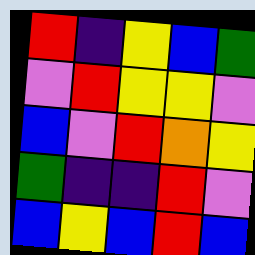[["red", "indigo", "yellow", "blue", "green"], ["violet", "red", "yellow", "yellow", "violet"], ["blue", "violet", "red", "orange", "yellow"], ["green", "indigo", "indigo", "red", "violet"], ["blue", "yellow", "blue", "red", "blue"]]